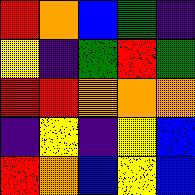[["red", "orange", "blue", "green", "indigo"], ["yellow", "indigo", "green", "red", "green"], ["red", "red", "orange", "orange", "orange"], ["indigo", "yellow", "indigo", "yellow", "blue"], ["red", "orange", "blue", "yellow", "blue"]]